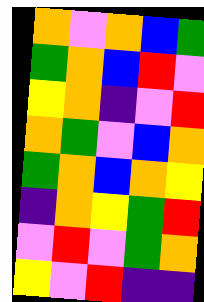[["orange", "violet", "orange", "blue", "green"], ["green", "orange", "blue", "red", "violet"], ["yellow", "orange", "indigo", "violet", "red"], ["orange", "green", "violet", "blue", "orange"], ["green", "orange", "blue", "orange", "yellow"], ["indigo", "orange", "yellow", "green", "red"], ["violet", "red", "violet", "green", "orange"], ["yellow", "violet", "red", "indigo", "indigo"]]